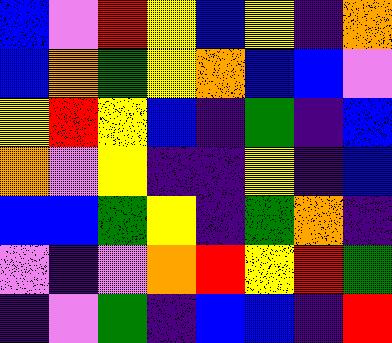[["blue", "violet", "red", "yellow", "blue", "yellow", "indigo", "orange"], ["blue", "orange", "green", "yellow", "orange", "blue", "blue", "violet"], ["yellow", "red", "yellow", "blue", "indigo", "green", "indigo", "blue"], ["orange", "violet", "yellow", "indigo", "indigo", "yellow", "indigo", "blue"], ["blue", "blue", "green", "yellow", "indigo", "green", "orange", "indigo"], ["violet", "indigo", "violet", "orange", "red", "yellow", "red", "green"], ["indigo", "violet", "green", "indigo", "blue", "blue", "indigo", "red"]]